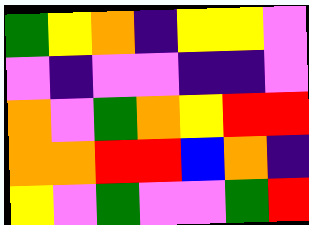[["green", "yellow", "orange", "indigo", "yellow", "yellow", "violet"], ["violet", "indigo", "violet", "violet", "indigo", "indigo", "violet"], ["orange", "violet", "green", "orange", "yellow", "red", "red"], ["orange", "orange", "red", "red", "blue", "orange", "indigo"], ["yellow", "violet", "green", "violet", "violet", "green", "red"]]